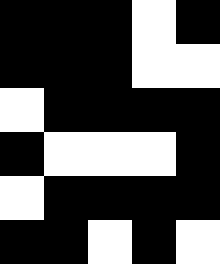[["black", "black", "black", "white", "black"], ["black", "black", "black", "white", "white"], ["white", "black", "black", "black", "black"], ["black", "white", "white", "white", "black"], ["white", "black", "black", "black", "black"], ["black", "black", "white", "black", "white"]]